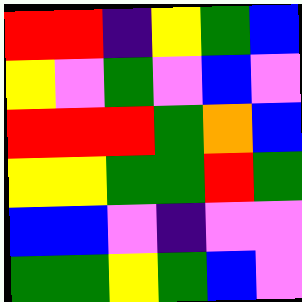[["red", "red", "indigo", "yellow", "green", "blue"], ["yellow", "violet", "green", "violet", "blue", "violet"], ["red", "red", "red", "green", "orange", "blue"], ["yellow", "yellow", "green", "green", "red", "green"], ["blue", "blue", "violet", "indigo", "violet", "violet"], ["green", "green", "yellow", "green", "blue", "violet"]]